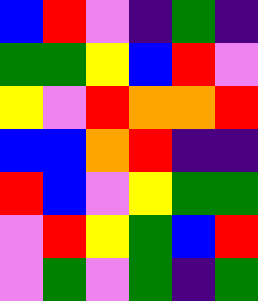[["blue", "red", "violet", "indigo", "green", "indigo"], ["green", "green", "yellow", "blue", "red", "violet"], ["yellow", "violet", "red", "orange", "orange", "red"], ["blue", "blue", "orange", "red", "indigo", "indigo"], ["red", "blue", "violet", "yellow", "green", "green"], ["violet", "red", "yellow", "green", "blue", "red"], ["violet", "green", "violet", "green", "indigo", "green"]]